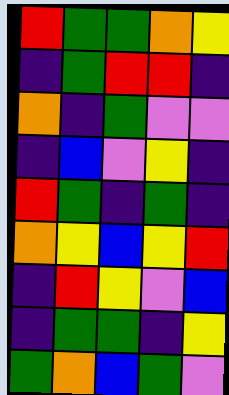[["red", "green", "green", "orange", "yellow"], ["indigo", "green", "red", "red", "indigo"], ["orange", "indigo", "green", "violet", "violet"], ["indigo", "blue", "violet", "yellow", "indigo"], ["red", "green", "indigo", "green", "indigo"], ["orange", "yellow", "blue", "yellow", "red"], ["indigo", "red", "yellow", "violet", "blue"], ["indigo", "green", "green", "indigo", "yellow"], ["green", "orange", "blue", "green", "violet"]]